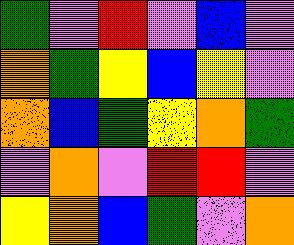[["green", "violet", "red", "violet", "blue", "violet"], ["orange", "green", "yellow", "blue", "yellow", "violet"], ["orange", "blue", "green", "yellow", "orange", "green"], ["violet", "orange", "violet", "red", "red", "violet"], ["yellow", "orange", "blue", "green", "violet", "orange"]]